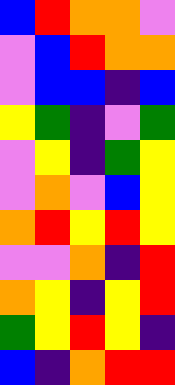[["blue", "red", "orange", "orange", "violet"], ["violet", "blue", "red", "orange", "orange"], ["violet", "blue", "blue", "indigo", "blue"], ["yellow", "green", "indigo", "violet", "green"], ["violet", "yellow", "indigo", "green", "yellow"], ["violet", "orange", "violet", "blue", "yellow"], ["orange", "red", "yellow", "red", "yellow"], ["violet", "violet", "orange", "indigo", "red"], ["orange", "yellow", "indigo", "yellow", "red"], ["green", "yellow", "red", "yellow", "indigo"], ["blue", "indigo", "orange", "red", "red"]]